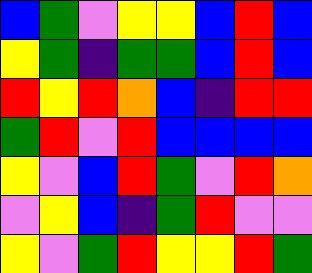[["blue", "green", "violet", "yellow", "yellow", "blue", "red", "blue"], ["yellow", "green", "indigo", "green", "green", "blue", "red", "blue"], ["red", "yellow", "red", "orange", "blue", "indigo", "red", "red"], ["green", "red", "violet", "red", "blue", "blue", "blue", "blue"], ["yellow", "violet", "blue", "red", "green", "violet", "red", "orange"], ["violet", "yellow", "blue", "indigo", "green", "red", "violet", "violet"], ["yellow", "violet", "green", "red", "yellow", "yellow", "red", "green"]]